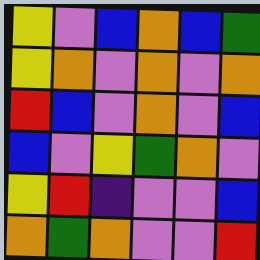[["yellow", "violet", "blue", "orange", "blue", "green"], ["yellow", "orange", "violet", "orange", "violet", "orange"], ["red", "blue", "violet", "orange", "violet", "blue"], ["blue", "violet", "yellow", "green", "orange", "violet"], ["yellow", "red", "indigo", "violet", "violet", "blue"], ["orange", "green", "orange", "violet", "violet", "red"]]